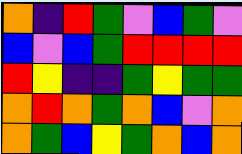[["orange", "indigo", "red", "green", "violet", "blue", "green", "violet"], ["blue", "violet", "blue", "green", "red", "red", "red", "red"], ["red", "yellow", "indigo", "indigo", "green", "yellow", "green", "green"], ["orange", "red", "orange", "green", "orange", "blue", "violet", "orange"], ["orange", "green", "blue", "yellow", "green", "orange", "blue", "orange"]]